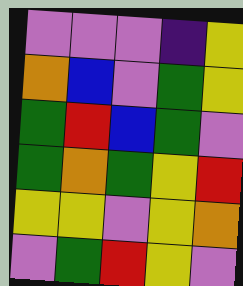[["violet", "violet", "violet", "indigo", "yellow"], ["orange", "blue", "violet", "green", "yellow"], ["green", "red", "blue", "green", "violet"], ["green", "orange", "green", "yellow", "red"], ["yellow", "yellow", "violet", "yellow", "orange"], ["violet", "green", "red", "yellow", "violet"]]